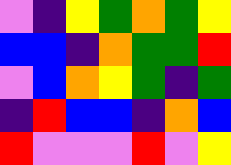[["violet", "indigo", "yellow", "green", "orange", "green", "yellow"], ["blue", "blue", "indigo", "orange", "green", "green", "red"], ["violet", "blue", "orange", "yellow", "green", "indigo", "green"], ["indigo", "red", "blue", "blue", "indigo", "orange", "blue"], ["red", "violet", "violet", "violet", "red", "violet", "yellow"]]